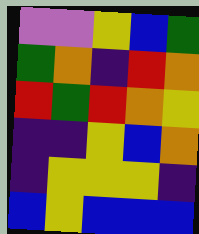[["violet", "violet", "yellow", "blue", "green"], ["green", "orange", "indigo", "red", "orange"], ["red", "green", "red", "orange", "yellow"], ["indigo", "indigo", "yellow", "blue", "orange"], ["indigo", "yellow", "yellow", "yellow", "indigo"], ["blue", "yellow", "blue", "blue", "blue"]]